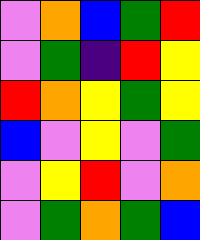[["violet", "orange", "blue", "green", "red"], ["violet", "green", "indigo", "red", "yellow"], ["red", "orange", "yellow", "green", "yellow"], ["blue", "violet", "yellow", "violet", "green"], ["violet", "yellow", "red", "violet", "orange"], ["violet", "green", "orange", "green", "blue"]]